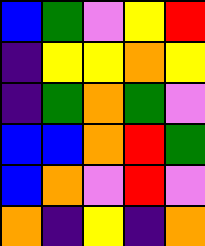[["blue", "green", "violet", "yellow", "red"], ["indigo", "yellow", "yellow", "orange", "yellow"], ["indigo", "green", "orange", "green", "violet"], ["blue", "blue", "orange", "red", "green"], ["blue", "orange", "violet", "red", "violet"], ["orange", "indigo", "yellow", "indigo", "orange"]]